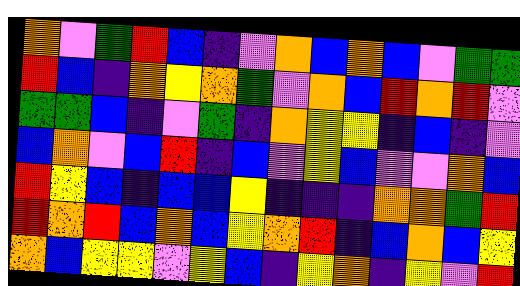[["orange", "violet", "green", "red", "blue", "indigo", "violet", "orange", "blue", "orange", "blue", "violet", "green", "green"], ["red", "blue", "indigo", "orange", "yellow", "orange", "green", "violet", "orange", "blue", "red", "orange", "red", "violet"], ["green", "green", "blue", "indigo", "violet", "green", "indigo", "orange", "yellow", "yellow", "indigo", "blue", "indigo", "violet"], ["blue", "orange", "violet", "blue", "red", "indigo", "blue", "violet", "yellow", "blue", "violet", "violet", "orange", "blue"], ["red", "yellow", "blue", "indigo", "blue", "blue", "yellow", "indigo", "indigo", "indigo", "orange", "orange", "green", "red"], ["red", "orange", "red", "blue", "orange", "blue", "yellow", "orange", "red", "indigo", "blue", "orange", "blue", "yellow"], ["orange", "blue", "yellow", "yellow", "violet", "yellow", "blue", "indigo", "yellow", "orange", "indigo", "yellow", "violet", "red"]]